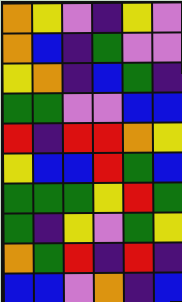[["orange", "yellow", "violet", "indigo", "yellow", "violet"], ["orange", "blue", "indigo", "green", "violet", "violet"], ["yellow", "orange", "indigo", "blue", "green", "indigo"], ["green", "green", "violet", "violet", "blue", "blue"], ["red", "indigo", "red", "red", "orange", "yellow"], ["yellow", "blue", "blue", "red", "green", "blue"], ["green", "green", "green", "yellow", "red", "green"], ["green", "indigo", "yellow", "violet", "green", "yellow"], ["orange", "green", "red", "indigo", "red", "indigo"], ["blue", "blue", "violet", "orange", "indigo", "blue"]]